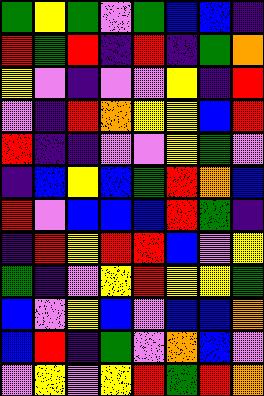[["green", "yellow", "green", "violet", "green", "blue", "blue", "indigo"], ["red", "green", "red", "indigo", "red", "indigo", "green", "orange"], ["yellow", "violet", "indigo", "violet", "violet", "yellow", "indigo", "red"], ["violet", "indigo", "red", "orange", "yellow", "yellow", "blue", "red"], ["red", "indigo", "indigo", "violet", "violet", "yellow", "green", "violet"], ["indigo", "blue", "yellow", "blue", "green", "red", "orange", "blue"], ["red", "violet", "blue", "blue", "blue", "red", "green", "indigo"], ["indigo", "red", "yellow", "red", "red", "blue", "violet", "yellow"], ["green", "indigo", "violet", "yellow", "red", "yellow", "yellow", "green"], ["blue", "violet", "yellow", "blue", "violet", "blue", "blue", "orange"], ["blue", "red", "indigo", "green", "violet", "orange", "blue", "violet"], ["violet", "yellow", "violet", "yellow", "red", "green", "red", "orange"]]